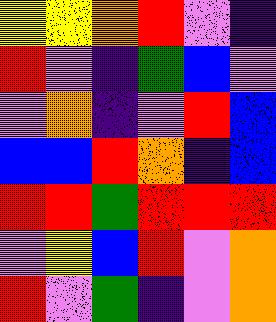[["yellow", "yellow", "orange", "red", "violet", "indigo"], ["red", "violet", "indigo", "green", "blue", "violet"], ["violet", "orange", "indigo", "violet", "red", "blue"], ["blue", "blue", "red", "orange", "indigo", "blue"], ["red", "red", "green", "red", "red", "red"], ["violet", "yellow", "blue", "red", "violet", "orange"], ["red", "violet", "green", "indigo", "violet", "orange"]]